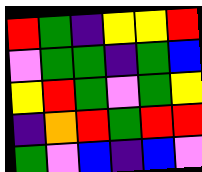[["red", "green", "indigo", "yellow", "yellow", "red"], ["violet", "green", "green", "indigo", "green", "blue"], ["yellow", "red", "green", "violet", "green", "yellow"], ["indigo", "orange", "red", "green", "red", "red"], ["green", "violet", "blue", "indigo", "blue", "violet"]]